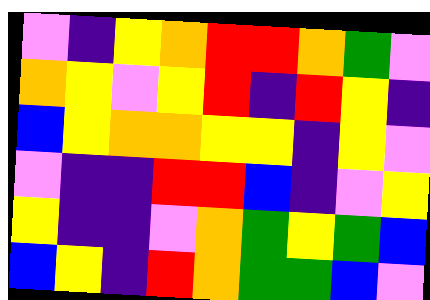[["violet", "indigo", "yellow", "orange", "red", "red", "orange", "green", "violet"], ["orange", "yellow", "violet", "yellow", "red", "indigo", "red", "yellow", "indigo"], ["blue", "yellow", "orange", "orange", "yellow", "yellow", "indigo", "yellow", "violet"], ["violet", "indigo", "indigo", "red", "red", "blue", "indigo", "violet", "yellow"], ["yellow", "indigo", "indigo", "violet", "orange", "green", "yellow", "green", "blue"], ["blue", "yellow", "indigo", "red", "orange", "green", "green", "blue", "violet"]]